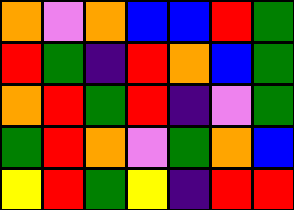[["orange", "violet", "orange", "blue", "blue", "red", "green"], ["red", "green", "indigo", "red", "orange", "blue", "green"], ["orange", "red", "green", "red", "indigo", "violet", "green"], ["green", "red", "orange", "violet", "green", "orange", "blue"], ["yellow", "red", "green", "yellow", "indigo", "red", "red"]]